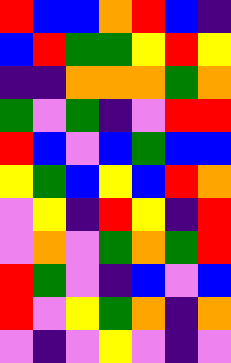[["red", "blue", "blue", "orange", "red", "blue", "indigo"], ["blue", "red", "green", "green", "yellow", "red", "yellow"], ["indigo", "indigo", "orange", "orange", "orange", "green", "orange"], ["green", "violet", "green", "indigo", "violet", "red", "red"], ["red", "blue", "violet", "blue", "green", "blue", "blue"], ["yellow", "green", "blue", "yellow", "blue", "red", "orange"], ["violet", "yellow", "indigo", "red", "yellow", "indigo", "red"], ["violet", "orange", "violet", "green", "orange", "green", "red"], ["red", "green", "violet", "indigo", "blue", "violet", "blue"], ["red", "violet", "yellow", "green", "orange", "indigo", "orange"], ["violet", "indigo", "violet", "yellow", "violet", "indigo", "violet"]]